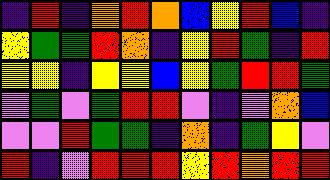[["indigo", "red", "indigo", "orange", "red", "orange", "blue", "yellow", "red", "blue", "indigo"], ["yellow", "green", "green", "red", "orange", "indigo", "yellow", "red", "green", "indigo", "red"], ["yellow", "yellow", "indigo", "yellow", "yellow", "blue", "yellow", "green", "red", "red", "green"], ["violet", "green", "violet", "green", "red", "red", "violet", "indigo", "violet", "orange", "blue"], ["violet", "violet", "red", "green", "green", "indigo", "orange", "indigo", "green", "yellow", "violet"], ["red", "indigo", "violet", "red", "red", "red", "yellow", "red", "orange", "red", "red"]]